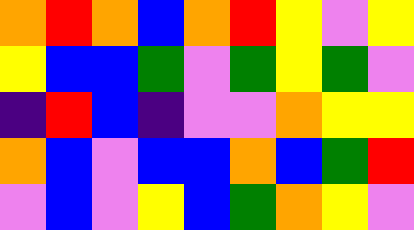[["orange", "red", "orange", "blue", "orange", "red", "yellow", "violet", "yellow"], ["yellow", "blue", "blue", "green", "violet", "green", "yellow", "green", "violet"], ["indigo", "red", "blue", "indigo", "violet", "violet", "orange", "yellow", "yellow"], ["orange", "blue", "violet", "blue", "blue", "orange", "blue", "green", "red"], ["violet", "blue", "violet", "yellow", "blue", "green", "orange", "yellow", "violet"]]